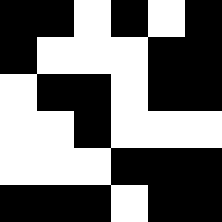[["black", "black", "white", "black", "white", "black"], ["black", "white", "white", "white", "black", "black"], ["white", "black", "black", "white", "black", "black"], ["white", "white", "black", "white", "white", "white"], ["white", "white", "white", "black", "black", "black"], ["black", "black", "black", "white", "black", "black"]]